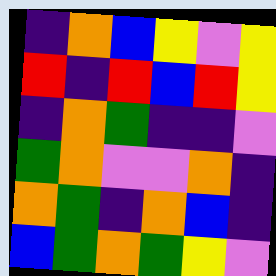[["indigo", "orange", "blue", "yellow", "violet", "yellow"], ["red", "indigo", "red", "blue", "red", "yellow"], ["indigo", "orange", "green", "indigo", "indigo", "violet"], ["green", "orange", "violet", "violet", "orange", "indigo"], ["orange", "green", "indigo", "orange", "blue", "indigo"], ["blue", "green", "orange", "green", "yellow", "violet"]]